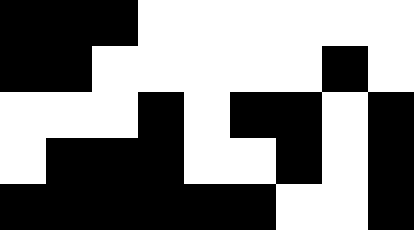[["black", "black", "black", "white", "white", "white", "white", "white", "white"], ["black", "black", "white", "white", "white", "white", "white", "black", "white"], ["white", "white", "white", "black", "white", "black", "black", "white", "black"], ["white", "black", "black", "black", "white", "white", "black", "white", "black"], ["black", "black", "black", "black", "black", "black", "white", "white", "black"]]